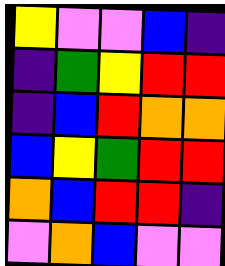[["yellow", "violet", "violet", "blue", "indigo"], ["indigo", "green", "yellow", "red", "red"], ["indigo", "blue", "red", "orange", "orange"], ["blue", "yellow", "green", "red", "red"], ["orange", "blue", "red", "red", "indigo"], ["violet", "orange", "blue", "violet", "violet"]]